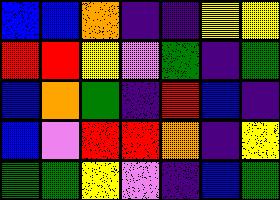[["blue", "blue", "orange", "indigo", "indigo", "yellow", "yellow"], ["red", "red", "yellow", "violet", "green", "indigo", "green"], ["blue", "orange", "green", "indigo", "red", "blue", "indigo"], ["blue", "violet", "red", "red", "orange", "indigo", "yellow"], ["green", "green", "yellow", "violet", "indigo", "blue", "green"]]